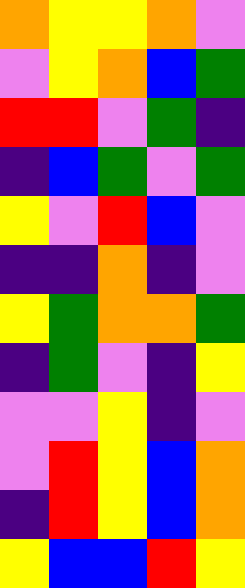[["orange", "yellow", "yellow", "orange", "violet"], ["violet", "yellow", "orange", "blue", "green"], ["red", "red", "violet", "green", "indigo"], ["indigo", "blue", "green", "violet", "green"], ["yellow", "violet", "red", "blue", "violet"], ["indigo", "indigo", "orange", "indigo", "violet"], ["yellow", "green", "orange", "orange", "green"], ["indigo", "green", "violet", "indigo", "yellow"], ["violet", "violet", "yellow", "indigo", "violet"], ["violet", "red", "yellow", "blue", "orange"], ["indigo", "red", "yellow", "blue", "orange"], ["yellow", "blue", "blue", "red", "yellow"]]